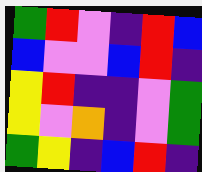[["green", "red", "violet", "indigo", "red", "blue"], ["blue", "violet", "violet", "blue", "red", "indigo"], ["yellow", "red", "indigo", "indigo", "violet", "green"], ["yellow", "violet", "orange", "indigo", "violet", "green"], ["green", "yellow", "indigo", "blue", "red", "indigo"]]